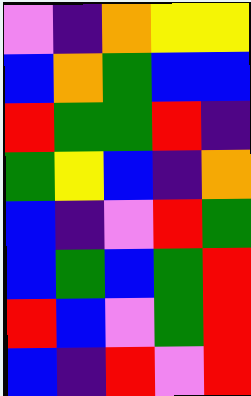[["violet", "indigo", "orange", "yellow", "yellow"], ["blue", "orange", "green", "blue", "blue"], ["red", "green", "green", "red", "indigo"], ["green", "yellow", "blue", "indigo", "orange"], ["blue", "indigo", "violet", "red", "green"], ["blue", "green", "blue", "green", "red"], ["red", "blue", "violet", "green", "red"], ["blue", "indigo", "red", "violet", "red"]]